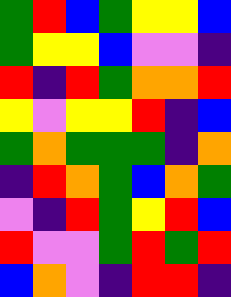[["green", "red", "blue", "green", "yellow", "yellow", "blue"], ["green", "yellow", "yellow", "blue", "violet", "violet", "indigo"], ["red", "indigo", "red", "green", "orange", "orange", "red"], ["yellow", "violet", "yellow", "yellow", "red", "indigo", "blue"], ["green", "orange", "green", "green", "green", "indigo", "orange"], ["indigo", "red", "orange", "green", "blue", "orange", "green"], ["violet", "indigo", "red", "green", "yellow", "red", "blue"], ["red", "violet", "violet", "green", "red", "green", "red"], ["blue", "orange", "violet", "indigo", "red", "red", "indigo"]]